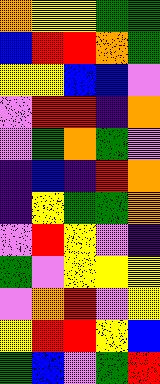[["orange", "yellow", "yellow", "green", "green"], ["blue", "red", "red", "orange", "green"], ["yellow", "yellow", "blue", "blue", "violet"], ["violet", "red", "red", "indigo", "orange"], ["violet", "green", "orange", "green", "violet"], ["indigo", "blue", "indigo", "red", "orange"], ["indigo", "yellow", "green", "green", "orange"], ["violet", "red", "yellow", "violet", "indigo"], ["green", "violet", "yellow", "yellow", "yellow"], ["violet", "orange", "red", "violet", "yellow"], ["yellow", "red", "red", "yellow", "blue"], ["green", "blue", "violet", "green", "red"]]